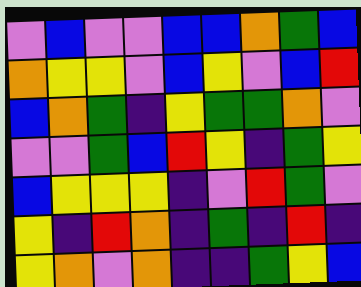[["violet", "blue", "violet", "violet", "blue", "blue", "orange", "green", "blue"], ["orange", "yellow", "yellow", "violet", "blue", "yellow", "violet", "blue", "red"], ["blue", "orange", "green", "indigo", "yellow", "green", "green", "orange", "violet"], ["violet", "violet", "green", "blue", "red", "yellow", "indigo", "green", "yellow"], ["blue", "yellow", "yellow", "yellow", "indigo", "violet", "red", "green", "violet"], ["yellow", "indigo", "red", "orange", "indigo", "green", "indigo", "red", "indigo"], ["yellow", "orange", "violet", "orange", "indigo", "indigo", "green", "yellow", "blue"]]